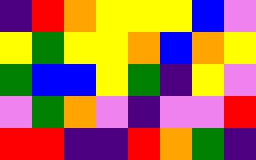[["indigo", "red", "orange", "yellow", "yellow", "yellow", "blue", "violet"], ["yellow", "green", "yellow", "yellow", "orange", "blue", "orange", "yellow"], ["green", "blue", "blue", "yellow", "green", "indigo", "yellow", "violet"], ["violet", "green", "orange", "violet", "indigo", "violet", "violet", "red"], ["red", "red", "indigo", "indigo", "red", "orange", "green", "indigo"]]